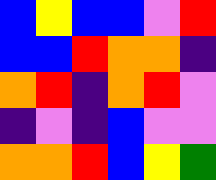[["blue", "yellow", "blue", "blue", "violet", "red"], ["blue", "blue", "red", "orange", "orange", "indigo"], ["orange", "red", "indigo", "orange", "red", "violet"], ["indigo", "violet", "indigo", "blue", "violet", "violet"], ["orange", "orange", "red", "blue", "yellow", "green"]]